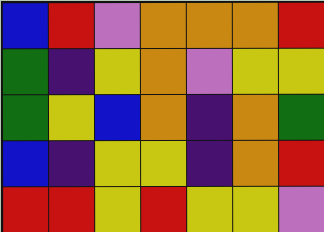[["blue", "red", "violet", "orange", "orange", "orange", "red"], ["green", "indigo", "yellow", "orange", "violet", "yellow", "yellow"], ["green", "yellow", "blue", "orange", "indigo", "orange", "green"], ["blue", "indigo", "yellow", "yellow", "indigo", "orange", "red"], ["red", "red", "yellow", "red", "yellow", "yellow", "violet"]]